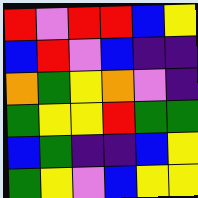[["red", "violet", "red", "red", "blue", "yellow"], ["blue", "red", "violet", "blue", "indigo", "indigo"], ["orange", "green", "yellow", "orange", "violet", "indigo"], ["green", "yellow", "yellow", "red", "green", "green"], ["blue", "green", "indigo", "indigo", "blue", "yellow"], ["green", "yellow", "violet", "blue", "yellow", "yellow"]]